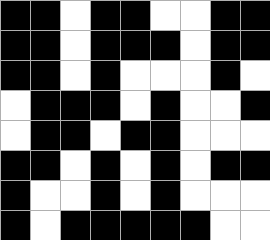[["black", "black", "white", "black", "black", "white", "white", "black", "black"], ["black", "black", "white", "black", "black", "black", "white", "black", "black"], ["black", "black", "white", "black", "white", "white", "white", "black", "white"], ["white", "black", "black", "black", "white", "black", "white", "white", "black"], ["white", "black", "black", "white", "black", "black", "white", "white", "white"], ["black", "black", "white", "black", "white", "black", "white", "black", "black"], ["black", "white", "white", "black", "white", "black", "white", "white", "white"], ["black", "white", "black", "black", "black", "black", "black", "white", "white"]]